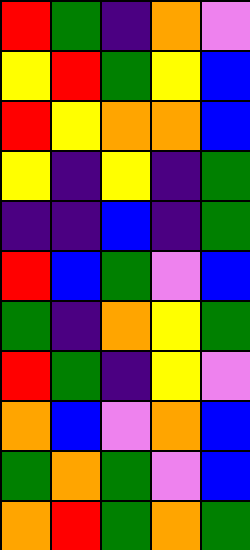[["red", "green", "indigo", "orange", "violet"], ["yellow", "red", "green", "yellow", "blue"], ["red", "yellow", "orange", "orange", "blue"], ["yellow", "indigo", "yellow", "indigo", "green"], ["indigo", "indigo", "blue", "indigo", "green"], ["red", "blue", "green", "violet", "blue"], ["green", "indigo", "orange", "yellow", "green"], ["red", "green", "indigo", "yellow", "violet"], ["orange", "blue", "violet", "orange", "blue"], ["green", "orange", "green", "violet", "blue"], ["orange", "red", "green", "orange", "green"]]